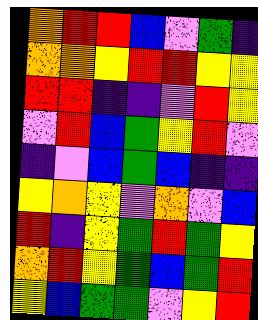[["orange", "red", "red", "blue", "violet", "green", "indigo"], ["orange", "orange", "yellow", "red", "red", "yellow", "yellow"], ["red", "red", "indigo", "indigo", "violet", "red", "yellow"], ["violet", "red", "blue", "green", "yellow", "red", "violet"], ["indigo", "violet", "blue", "green", "blue", "indigo", "indigo"], ["yellow", "orange", "yellow", "violet", "orange", "violet", "blue"], ["red", "indigo", "yellow", "green", "red", "green", "yellow"], ["orange", "red", "yellow", "green", "blue", "green", "red"], ["yellow", "blue", "green", "green", "violet", "yellow", "red"]]